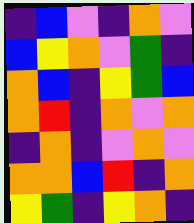[["indigo", "blue", "violet", "indigo", "orange", "violet"], ["blue", "yellow", "orange", "violet", "green", "indigo"], ["orange", "blue", "indigo", "yellow", "green", "blue"], ["orange", "red", "indigo", "orange", "violet", "orange"], ["indigo", "orange", "indigo", "violet", "orange", "violet"], ["orange", "orange", "blue", "red", "indigo", "orange"], ["yellow", "green", "indigo", "yellow", "orange", "indigo"]]